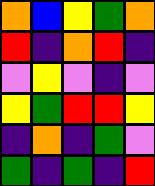[["orange", "blue", "yellow", "green", "orange"], ["red", "indigo", "orange", "red", "indigo"], ["violet", "yellow", "violet", "indigo", "violet"], ["yellow", "green", "red", "red", "yellow"], ["indigo", "orange", "indigo", "green", "violet"], ["green", "indigo", "green", "indigo", "red"]]